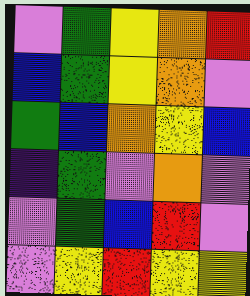[["violet", "green", "yellow", "orange", "red"], ["blue", "green", "yellow", "orange", "violet"], ["green", "blue", "orange", "yellow", "blue"], ["indigo", "green", "violet", "orange", "violet"], ["violet", "green", "blue", "red", "violet"], ["violet", "yellow", "red", "yellow", "yellow"]]